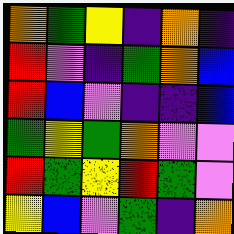[["orange", "green", "yellow", "indigo", "orange", "indigo"], ["red", "violet", "indigo", "green", "orange", "blue"], ["red", "blue", "violet", "indigo", "indigo", "blue"], ["green", "yellow", "green", "orange", "violet", "violet"], ["red", "green", "yellow", "red", "green", "violet"], ["yellow", "blue", "violet", "green", "indigo", "orange"]]